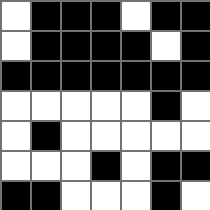[["white", "black", "black", "black", "white", "black", "black"], ["white", "black", "black", "black", "black", "white", "black"], ["black", "black", "black", "black", "black", "black", "black"], ["white", "white", "white", "white", "white", "black", "white"], ["white", "black", "white", "white", "white", "white", "white"], ["white", "white", "white", "black", "white", "black", "black"], ["black", "black", "white", "white", "white", "black", "white"]]